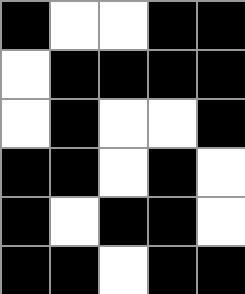[["black", "white", "white", "black", "black"], ["white", "black", "black", "black", "black"], ["white", "black", "white", "white", "black"], ["black", "black", "white", "black", "white"], ["black", "white", "black", "black", "white"], ["black", "black", "white", "black", "black"]]